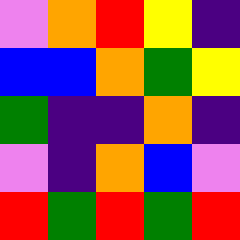[["violet", "orange", "red", "yellow", "indigo"], ["blue", "blue", "orange", "green", "yellow"], ["green", "indigo", "indigo", "orange", "indigo"], ["violet", "indigo", "orange", "blue", "violet"], ["red", "green", "red", "green", "red"]]